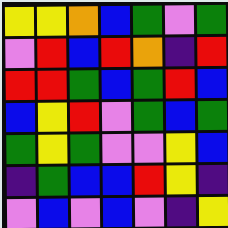[["yellow", "yellow", "orange", "blue", "green", "violet", "green"], ["violet", "red", "blue", "red", "orange", "indigo", "red"], ["red", "red", "green", "blue", "green", "red", "blue"], ["blue", "yellow", "red", "violet", "green", "blue", "green"], ["green", "yellow", "green", "violet", "violet", "yellow", "blue"], ["indigo", "green", "blue", "blue", "red", "yellow", "indigo"], ["violet", "blue", "violet", "blue", "violet", "indigo", "yellow"]]